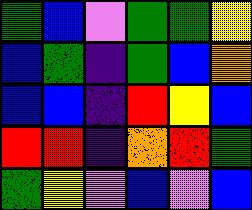[["green", "blue", "violet", "green", "green", "yellow"], ["blue", "green", "indigo", "green", "blue", "orange"], ["blue", "blue", "indigo", "red", "yellow", "blue"], ["red", "red", "indigo", "orange", "red", "green"], ["green", "yellow", "violet", "blue", "violet", "blue"]]